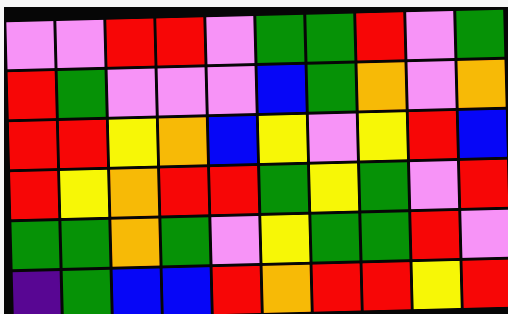[["violet", "violet", "red", "red", "violet", "green", "green", "red", "violet", "green"], ["red", "green", "violet", "violet", "violet", "blue", "green", "orange", "violet", "orange"], ["red", "red", "yellow", "orange", "blue", "yellow", "violet", "yellow", "red", "blue"], ["red", "yellow", "orange", "red", "red", "green", "yellow", "green", "violet", "red"], ["green", "green", "orange", "green", "violet", "yellow", "green", "green", "red", "violet"], ["indigo", "green", "blue", "blue", "red", "orange", "red", "red", "yellow", "red"]]